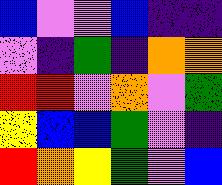[["blue", "violet", "violet", "blue", "indigo", "indigo"], ["violet", "indigo", "green", "indigo", "orange", "orange"], ["red", "red", "violet", "orange", "violet", "green"], ["yellow", "blue", "blue", "green", "violet", "indigo"], ["red", "orange", "yellow", "green", "violet", "blue"]]